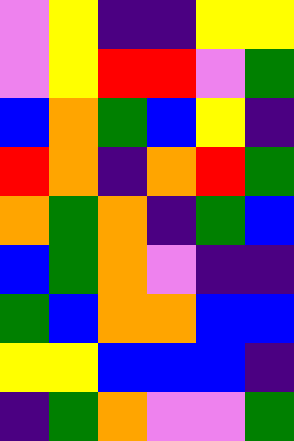[["violet", "yellow", "indigo", "indigo", "yellow", "yellow"], ["violet", "yellow", "red", "red", "violet", "green"], ["blue", "orange", "green", "blue", "yellow", "indigo"], ["red", "orange", "indigo", "orange", "red", "green"], ["orange", "green", "orange", "indigo", "green", "blue"], ["blue", "green", "orange", "violet", "indigo", "indigo"], ["green", "blue", "orange", "orange", "blue", "blue"], ["yellow", "yellow", "blue", "blue", "blue", "indigo"], ["indigo", "green", "orange", "violet", "violet", "green"]]